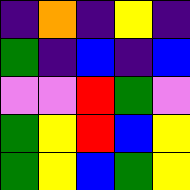[["indigo", "orange", "indigo", "yellow", "indigo"], ["green", "indigo", "blue", "indigo", "blue"], ["violet", "violet", "red", "green", "violet"], ["green", "yellow", "red", "blue", "yellow"], ["green", "yellow", "blue", "green", "yellow"]]